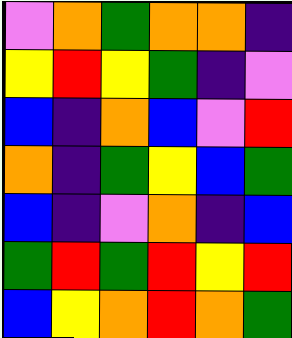[["violet", "orange", "green", "orange", "orange", "indigo"], ["yellow", "red", "yellow", "green", "indigo", "violet"], ["blue", "indigo", "orange", "blue", "violet", "red"], ["orange", "indigo", "green", "yellow", "blue", "green"], ["blue", "indigo", "violet", "orange", "indigo", "blue"], ["green", "red", "green", "red", "yellow", "red"], ["blue", "yellow", "orange", "red", "orange", "green"]]